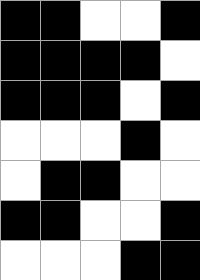[["black", "black", "white", "white", "black"], ["black", "black", "black", "black", "white"], ["black", "black", "black", "white", "black"], ["white", "white", "white", "black", "white"], ["white", "black", "black", "white", "white"], ["black", "black", "white", "white", "black"], ["white", "white", "white", "black", "black"]]